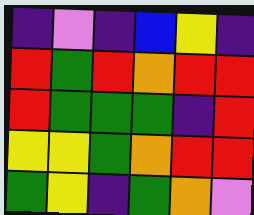[["indigo", "violet", "indigo", "blue", "yellow", "indigo"], ["red", "green", "red", "orange", "red", "red"], ["red", "green", "green", "green", "indigo", "red"], ["yellow", "yellow", "green", "orange", "red", "red"], ["green", "yellow", "indigo", "green", "orange", "violet"]]